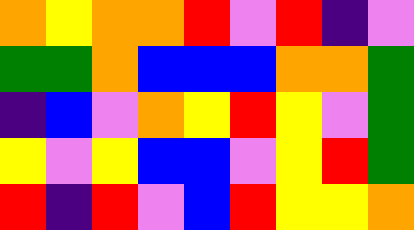[["orange", "yellow", "orange", "orange", "red", "violet", "red", "indigo", "violet"], ["green", "green", "orange", "blue", "blue", "blue", "orange", "orange", "green"], ["indigo", "blue", "violet", "orange", "yellow", "red", "yellow", "violet", "green"], ["yellow", "violet", "yellow", "blue", "blue", "violet", "yellow", "red", "green"], ["red", "indigo", "red", "violet", "blue", "red", "yellow", "yellow", "orange"]]